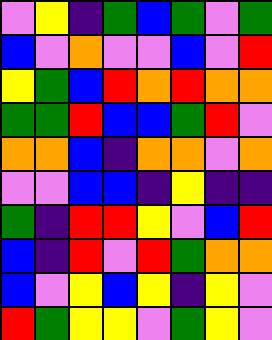[["violet", "yellow", "indigo", "green", "blue", "green", "violet", "green"], ["blue", "violet", "orange", "violet", "violet", "blue", "violet", "red"], ["yellow", "green", "blue", "red", "orange", "red", "orange", "orange"], ["green", "green", "red", "blue", "blue", "green", "red", "violet"], ["orange", "orange", "blue", "indigo", "orange", "orange", "violet", "orange"], ["violet", "violet", "blue", "blue", "indigo", "yellow", "indigo", "indigo"], ["green", "indigo", "red", "red", "yellow", "violet", "blue", "red"], ["blue", "indigo", "red", "violet", "red", "green", "orange", "orange"], ["blue", "violet", "yellow", "blue", "yellow", "indigo", "yellow", "violet"], ["red", "green", "yellow", "yellow", "violet", "green", "yellow", "violet"]]